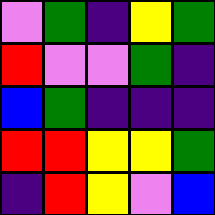[["violet", "green", "indigo", "yellow", "green"], ["red", "violet", "violet", "green", "indigo"], ["blue", "green", "indigo", "indigo", "indigo"], ["red", "red", "yellow", "yellow", "green"], ["indigo", "red", "yellow", "violet", "blue"]]